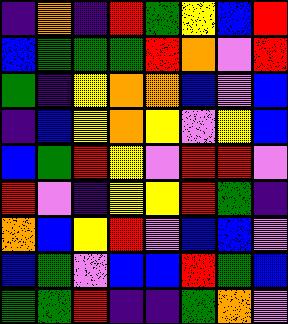[["indigo", "orange", "indigo", "red", "green", "yellow", "blue", "red"], ["blue", "green", "green", "green", "red", "orange", "violet", "red"], ["green", "indigo", "yellow", "orange", "orange", "blue", "violet", "blue"], ["indigo", "blue", "yellow", "orange", "yellow", "violet", "yellow", "blue"], ["blue", "green", "red", "yellow", "violet", "red", "red", "violet"], ["red", "violet", "indigo", "yellow", "yellow", "red", "green", "indigo"], ["orange", "blue", "yellow", "red", "violet", "blue", "blue", "violet"], ["blue", "green", "violet", "blue", "blue", "red", "green", "blue"], ["green", "green", "red", "indigo", "indigo", "green", "orange", "violet"]]